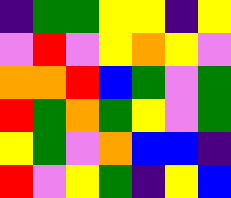[["indigo", "green", "green", "yellow", "yellow", "indigo", "yellow"], ["violet", "red", "violet", "yellow", "orange", "yellow", "violet"], ["orange", "orange", "red", "blue", "green", "violet", "green"], ["red", "green", "orange", "green", "yellow", "violet", "green"], ["yellow", "green", "violet", "orange", "blue", "blue", "indigo"], ["red", "violet", "yellow", "green", "indigo", "yellow", "blue"]]